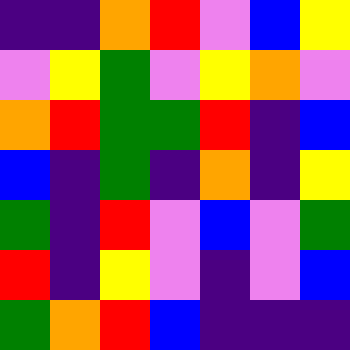[["indigo", "indigo", "orange", "red", "violet", "blue", "yellow"], ["violet", "yellow", "green", "violet", "yellow", "orange", "violet"], ["orange", "red", "green", "green", "red", "indigo", "blue"], ["blue", "indigo", "green", "indigo", "orange", "indigo", "yellow"], ["green", "indigo", "red", "violet", "blue", "violet", "green"], ["red", "indigo", "yellow", "violet", "indigo", "violet", "blue"], ["green", "orange", "red", "blue", "indigo", "indigo", "indigo"]]